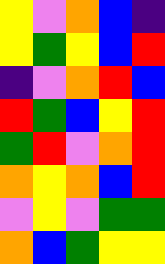[["yellow", "violet", "orange", "blue", "indigo"], ["yellow", "green", "yellow", "blue", "red"], ["indigo", "violet", "orange", "red", "blue"], ["red", "green", "blue", "yellow", "red"], ["green", "red", "violet", "orange", "red"], ["orange", "yellow", "orange", "blue", "red"], ["violet", "yellow", "violet", "green", "green"], ["orange", "blue", "green", "yellow", "yellow"]]